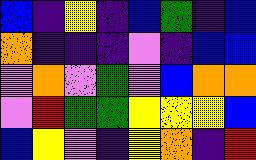[["blue", "indigo", "yellow", "indigo", "blue", "green", "indigo", "blue"], ["orange", "indigo", "indigo", "indigo", "violet", "indigo", "blue", "blue"], ["violet", "orange", "violet", "green", "violet", "blue", "orange", "orange"], ["violet", "red", "green", "green", "yellow", "yellow", "yellow", "blue"], ["blue", "yellow", "violet", "indigo", "yellow", "orange", "indigo", "red"]]